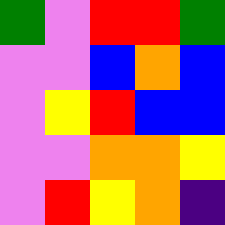[["green", "violet", "red", "red", "green"], ["violet", "violet", "blue", "orange", "blue"], ["violet", "yellow", "red", "blue", "blue"], ["violet", "violet", "orange", "orange", "yellow"], ["violet", "red", "yellow", "orange", "indigo"]]